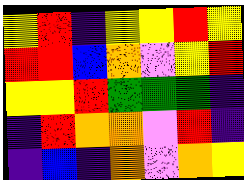[["yellow", "red", "indigo", "yellow", "yellow", "red", "yellow"], ["red", "red", "blue", "orange", "violet", "yellow", "red"], ["yellow", "yellow", "red", "green", "green", "green", "indigo"], ["indigo", "red", "orange", "orange", "violet", "red", "indigo"], ["indigo", "blue", "indigo", "orange", "violet", "orange", "yellow"]]